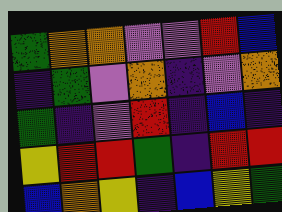[["green", "orange", "orange", "violet", "violet", "red", "blue"], ["indigo", "green", "violet", "orange", "indigo", "violet", "orange"], ["green", "indigo", "violet", "red", "indigo", "blue", "indigo"], ["yellow", "red", "red", "green", "indigo", "red", "red"], ["blue", "orange", "yellow", "indigo", "blue", "yellow", "green"]]